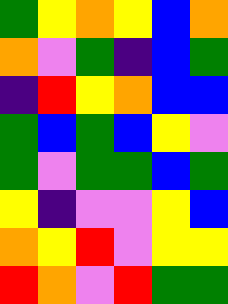[["green", "yellow", "orange", "yellow", "blue", "orange"], ["orange", "violet", "green", "indigo", "blue", "green"], ["indigo", "red", "yellow", "orange", "blue", "blue"], ["green", "blue", "green", "blue", "yellow", "violet"], ["green", "violet", "green", "green", "blue", "green"], ["yellow", "indigo", "violet", "violet", "yellow", "blue"], ["orange", "yellow", "red", "violet", "yellow", "yellow"], ["red", "orange", "violet", "red", "green", "green"]]